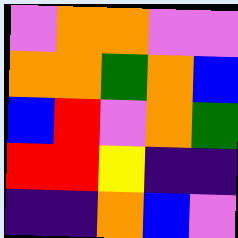[["violet", "orange", "orange", "violet", "violet"], ["orange", "orange", "green", "orange", "blue"], ["blue", "red", "violet", "orange", "green"], ["red", "red", "yellow", "indigo", "indigo"], ["indigo", "indigo", "orange", "blue", "violet"]]